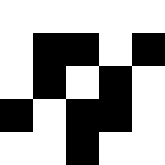[["white", "white", "white", "white", "white"], ["white", "black", "black", "white", "black"], ["white", "black", "white", "black", "white"], ["black", "white", "black", "black", "white"], ["white", "white", "black", "white", "white"]]